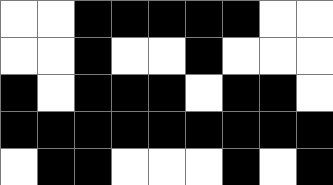[["white", "white", "black", "black", "black", "black", "black", "white", "white"], ["white", "white", "black", "white", "white", "black", "white", "white", "white"], ["black", "white", "black", "black", "black", "white", "black", "black", "white"], ["black", "black", "black", "black", "black", "black", "black", "black", "black"], ["white", "black", "black", "white", "white", "white", "black", "white", "black"]]